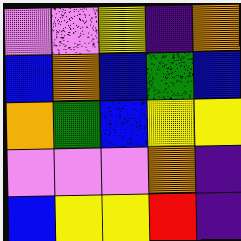[["violet", "violet", "yellow", "indigo", "orange"], ["blue", "orange", "blue", "green", "blue"], ["orange", "green", "blue", "yellow", "yellow"], ["violet", "violet", "violet", "orange", "indigo"], ["blue", "yellow", "yellow", "red", "indigo"]]